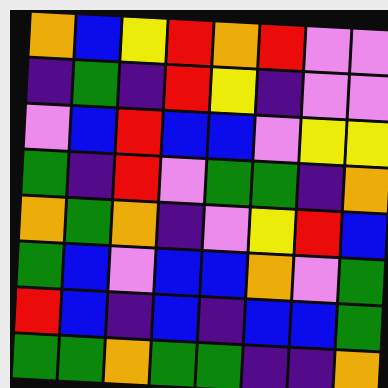[["orange", "blue", "yellow", "red", "orange", "red", "violet", "violet"], ["indigo", "green", "indigo", "red", "yellow", "indigo", "violet", "violet"], ["violet", "blue", "red", "blue", "blue", "violet", "yellow", "yellow"], ["green", "indigo", "red", "violet", "green", "green", "indigo", "orange"], ["orange", "green", "orange", "indigo", "violet", "yellow", "red", "blue"], ["green", "blue", "violet", "blue", "blue", "orange", "violet", "green"], ["red", "blue", "indigo", "blue", "indigo", "blue", "blue", "green"], ["green", "green", "orange", "green", "green", "indigo", "indigo", "orange"]]